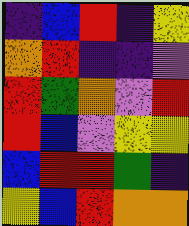[["indigo", "blue", "red", "indigo", "yellow"], ["orange", "red", "indigo", "indigo", "violet"], ["red", "green", "orange", "violet", "red"], ["red", "blue", "violet", "yellow", "yellow"], ["blue", "red", "red", "green", "indigo"], ["yellow", "blue", "red", "orange", "orange"]]